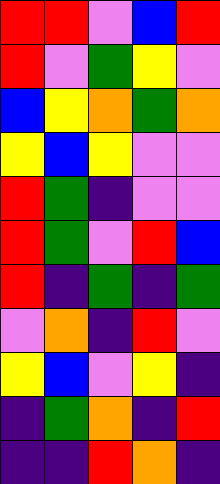[["red", "red", "violet", "blue", "red"], ["red", "violet", "green", "yellow", "violet"], ["blue", "yellow", "orange", "green", "orange"], ["yellow", "blue", "yellow", "violet", "violet"], ["red", "green", "indigo", "violet", "violet"], ["red", "green", "violet", "red", "blue"], ["red", "indigo", "green", "indigo", "green"], ["violet", "orange", "indigo", "red", "violet"], ["yellow", "blue", "violet", "yellow", "indigo"], ["indigo", "green", "orange", "indigo", "red"], ["indigo", "indigo", "red", "orange", "indigo"]]